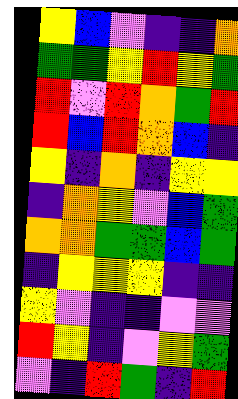[["yellow", "blue", "violet", "indigo", "indigo", "orange"], ["green", "green", "yellow", "red", "yellow", "green"], ["red", "violet", "red", "orange", "green", "red"], ["red", "blue", "red", "orange", "blue", "indigo"], ["yellow", "indigo", "orange", "indigo", "yellow", "yellow"], ["indigo", "orange", "yellow", "violet", "blue", "green"], ["orange", "orange", "green", "green", "blue", "green"], ["indigo", "yellow", "yellow", "yellow", "indigo", "indigo"], ["yellow", "violet", "indigo", "indigo", "violet", "violet"], ["red", "yellow", "indigo", "violet", "yellow", "green"], ["violet", "indigo", "red", "green", "indigo", "red"]]